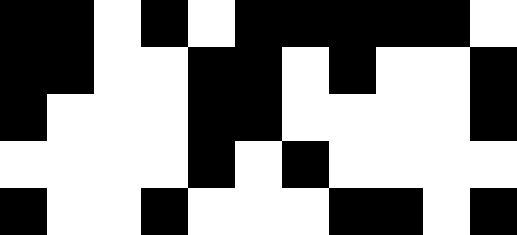[["black", "black", "white", "black", "white", "black", "black", "black", "black", "black", "white"], ["black", "black", "white", "white", "black", "black", "white", "black", "white", "white", "black"], ["black", "white", "white", "white", "black", "black", "white", "white", "white", "white", "black"], ["white", "white", "white", "white", "black", "white", "black", "white", "white", "white", "white"], ["black", "white", "white", "black", "white", "white", "white", "black", "black", "white", "black"]]